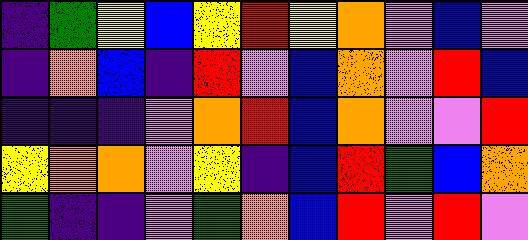[["indigo", "green", "yellow", "blue", "yellow", "red", "yellow", "orange", "violet", "blue", "violet"], ["indigo", "orange", "blue", "indigo", "red", "violet", "blue", "orange", "violet", "red", "blue"], ["indigo", "indigo", "indigo", "violet", "orange", "red", "blue", "orange", "violet", "violet", "red"], ["yellow", "orange", "orange", "violet", "yellow", "indigo", "blue", "red", "green", "blue", "orange"], ["green", "indigo", "indigo", "violet", "green", "orange", "blue", "red", "violet", "red", "violet"]]